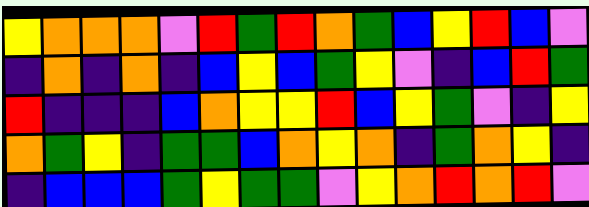[["yellow", "orange", "orange", "orange", "violet", "red", "green", "red", "orange", "green", "blue", "yellow", "red", "blue", "violet"], ["indigo", "orange", "indigo", "orange", "indigo", "blue", "yellow", "blue", "green", "yellow", "violet", "indigo", "blue", "red", "green"], ["red", "indigo", "indigo", "indigo", "blue", "orange", "yellow", "yellow", "red", "blue", "yellow", "green", "violet", "indigo", "yellow"], ["orange", "green", "yellow", "indigo", "green", "green", "blue", "orange", "yellow", "orange", "indigo", "green", "orange", "yellow", "indigo"], ["indigo", "blue", "blue", "blue", "green", "yellow", "green", "green", "violet", "yellow", "orange", "red", "orange", "red", "violet"]]